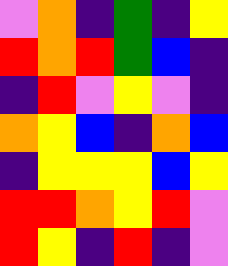[["violet", "orange", "indigo", "green", "indigo", "yellow"], ["red", "orange", "red", "green", "blue", "indigo"], ["indigo", "red", "violet", "yellow", "violet", "indigo"], ["orange", "yellow", "blue", "indigo", "orange", "blue"], ["indigo", "yellow", "yellow", "yellow", "blue", "yellow"], ["red", "red", "orange", "yellow", "red", "violet"], ["red", "yellow", "indigo", "red", "indigo", "violet"]]